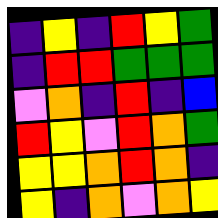[["indigo", "yellow", "indigo", "red", "yellow", "green"], ["indigo", "red", "red", "green", "green", "green"], ["violet", "orange", "indigo", "red", "indigo", "blue"], ["red", "yellow", "violet", "red", "orange", "green"], ["yellow", "yellow", "orange", "red", "orange", "indigo"], ["yellow", "indigo", "orange", "violet", "orange", "yellow"]]